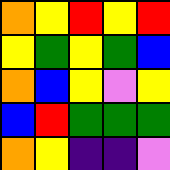[["orange", "yellow", "red", "yellow", "red"], ["yellow", "green", "yellow", "green", "blue"], ["orange", "blue", "yellow", "violet", "yellow"], ["blue", "red", "green", "green", "green"], ["orange", "yellow", "indigo", "indigo", "violet"]]